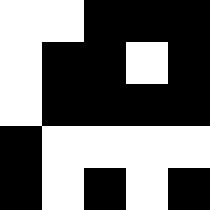[["white", "white", "black", "black", "black"], ["white", "black", "black", "white", "black"], ["white", "black", "black", "black", "black"], ["black", "white", "white", "white", "white"], ["black", "white", "black", "white", "black"]]